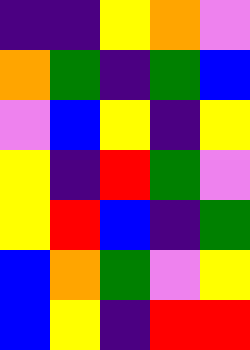[["indigo", "indigo", "yellow", "orange", "violet"], ["orange", "green", "indigo", "green", "blue"], ["violet", "blue", "yellow", "indigo", "yellow"], ["yellow", "indigo", "red", "green", "violet"], ["yellow", "red", "blue", "indigo", "green"], ["blue", "orange", "green", "violet", "yellow"], ["blue", "yellow", "indigo", "red", "red"]]